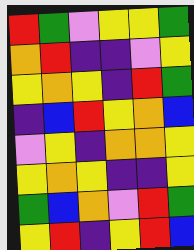[["red", "green", "violet", "yellow", "yellow", "green"], ["orange", "red", "indigo", "indigo", "violet", "yellow"], ["yellow", "orange", "yellow", "indigo", "red", "green"], ["indigo", "blue", "red", "yellow", "orange", "blue"], ["violet", "yellow", "indigo", "orange", "orange", "yellow"], ["yellow", "orange", "yellow", "indigo", "indigo", "yellow"], ["green", "blue", "orange", "violet", "red", "green"], ["yellow", "red", "indigo", "yellow", "red", "blue"]]